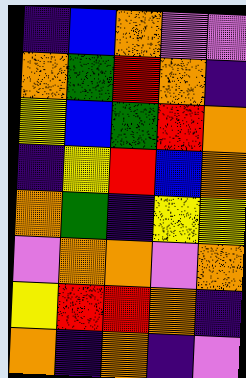[["indigo", "blue", "orange", "violet", "violet"], ["orange", "green", "red", "orange", "indigo"], ["yellow", "blue", "green", "red", "orange"], ["indigo", "yellow", "red", "blue", "orange"], ["orange", "green", "indigo", "yellow", "yellow"], ["violet", "orange", "orange", "violet", "orange"], ["yellow", "red", "red", "orange", "indigo"], ["orange", "indigo", "orange", "indigo", "violet"]]